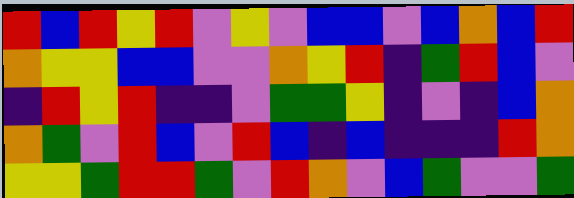[["red", "blue", "red", "yellow", "red", "violet", "yellow", "violet", "blue", "blue", "violet", "blue", "orange", "blue", "red"], ["orange", "yellow", "yellow", "blue", "blue", "violet", "violet", "orange", "yellow", "red", "indigo", "green", "red", "blue", "violet"], ["indigo", "red", "yellow", "red", "indigo", "indigo", "violet", "green", "green", "yellow", "indigo", "violet", "indigo", "blue", "orange"], ["orange", "green", "violet", "red", "blue", "violet", "red", "blue", "indigo", "blue", "indigo", "indigo", "indigo", "red", "orange"], ["yellow", "yellow", "green", "red", "red", "green", "violet", "red", "orange", "violet", "blue", "green", "violet", "violet", "green"]]